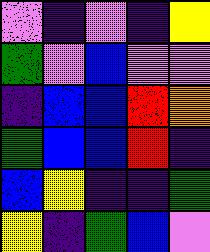[["violet", "indigo", "violet", "indigo", "yellow"], ["green", "violet", "blue", "violet", "violet"], ["indigo", "blue", "blue", "red", "orange"], ["green", "blue", "blue", "red", "indigo"], ["blue", "yellow", "indigo", "indigo", "green"], ["yellow", "indigo", "green", "blue", "violet"]]